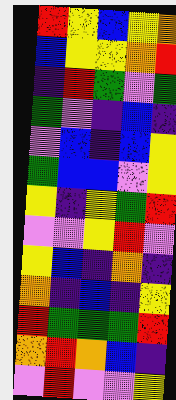[["red", "yellow", "blue", "yellow", "orange"], ["blue", "yellow", "yellow", "orange", "red"], ["indigo", "red", "green", "violet", "green"], ["green", "violet", "indigo", "blue", "indigo"], ["violet", "blue", "indigo", "blue", "yellow"], ["green", "blue", "blue", "violet", "yellow"], ["yellow", "indigo", "yellow", "green", "red"], ["violet", "violet", "yellow", "red", "violet"], ["yellow", "blue", "indigo", "orange", "indigo"], ["orange", "indigo", "blue", "indigo", "yellow"], ["red", "green", "green", "green", "red"], ["orange", "red", "orange", "blue", "indigo"], ["violet", "red", "violet", "violet", "yellow"]]